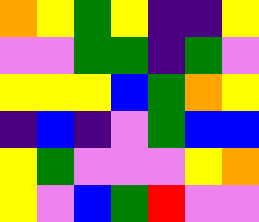[["orange", "yellow", "green", "yellow", "indigo", "indigo", "yellow"], ["violet", "violet", "green", "green", "indigo", "green", "violet"], ["yellow", "yellow", "yellow", "blue", "green", "orange", "yellow"], ["indigo", "blue", "indigo", "violet", "green", "blue", "blue"], ["yellow", "green", "violet", "violet", "violet", "yellow", "orange"], ["yellow", "violet", "blue", "green", "red", "violet", "violet"]]